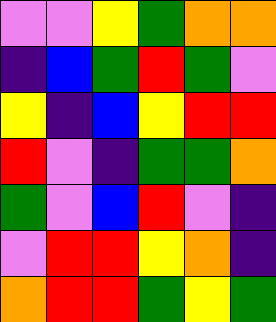[["violet", "violet", "yellow", "green", "orange", "orange"], ["indigo", "blue", "green", "red", "green", "violet"], ["yellow", "indigo", "blue", "yellow", "red", "red"], ["red", "violet", "indigo", "green", "green", "orange"], ["green", "violet", "blue", "red", "violet", "indigo"], ["violet", "red", "red", "yellow", "orange", "indigo"], ["orange", "red", "red", "green", "yellow", "green"]]